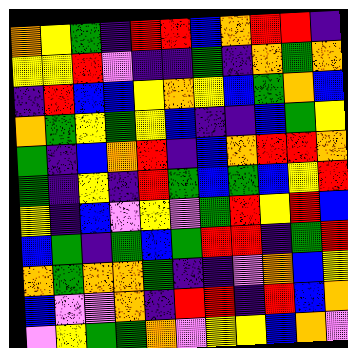[["orange", "yellow", "green", "indigo", "red", "red", "blue", "orange", "red", "red", "indigo"], ["yellow", "yellow", "red", "violet", "indigo", "indigo", "green", "indigo", "orange", "green", "orange"], ["indigo", "red", "blue", "blue", "yellow", "orange", "yellow", "blue", "green", "orange", "blue"], ["orange", "green", "yellow", "green", "yellow", "blue", "indigo", "indigo", "blue", "green", "yellow"], ["green", "indigo", "blue", "orange", "red", "indigo", "blue", "orange", "red", "red", "orange"], ["green", "indigo", "yellow", "indigo", "red", "green", "blue", "green", "blue", "yellow", "red"], ["yellow", "indigo", "blue", "violet", "yellow", "violet", "green", "red", "yellow", "red", "blue"], ["blue", "green", "indigo", "green", "blue", "green", "red", "red", "indigo", "green", "red"], ["orange", "green", "orange", "orange", "green", "indigo", "indigo", "violet", "orange", "blue", "yellow"], ["blue", "violet", "violet", "orange", "indigo", "red", "red", "indigo", "red", "blue", "orange"], ["violet", "yellow", "green", "green", "orange", "violet", "yellow", "yellow", "blue", "orange", "violet"]]